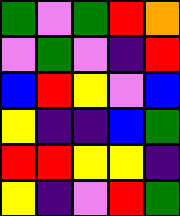[["green", "violet", "green", "red", "orange"], ["violet", "green", "violet", "indigo", "red"], ["blue", "red", "yellow", "violet", "blue"], ["yellow", "indigo", "indigo", "blue", "green"], ["red", "red", "yellow", "yellow", "indigo"], ["yellow", "indigo", "violet", "red", "green"]]